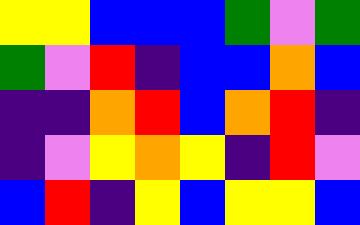[["yellow", "yellow", "blue", "blue", "blue", "green", "violet", "green"], ["green", "violet", "red", "indigo", "blue", "blue", "orange", "blue"], ["indigo", "indigo", "orange", "red", "blue", "orange", "red", "indigo"], ["indigo", "violet", "yellow", "orange", "yellow", "indigo", "red", "violet"], ["blue", "red", "indigo", "yellow", "blue", "yellow", "yellow", "blue"]]